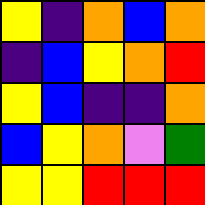[["yellow", "indigo", "orange", "blue", "orange"], ["indigo", "blue", "yellow", "orange", "red"], ["yellow", "blue", "indigo", "indigo", "orange"], ["blue", "yellow", "orange", "violet", "green"], ["yellow", "yellow", "red", "red", "red"]]